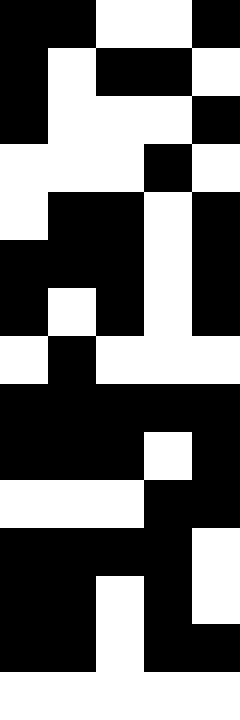[["black", "black", "white", "white", "black"], ["black", "white", "black", "black", "white"], ["black", "white", "white", "white", "black"], ["white", "white", "white", "black", "white"], ["white", "black", "black", "white", "black"], ["black", "black", "black", "white", "black"], ["black", "white", "black", "white", "black"], ["white", "black", "white", "white", "white"], ["black", "black", "black", "black", "black"], ["black", "black", "black", "white", "black"], ["white", "white", "white", "black", "black"], ["black", "black", "black", "black", "white"], ["black", "black", "white", "black", "white"], ["black", "black", "white", "black", "black"], ["white", "white", "white", "white", "white"]]